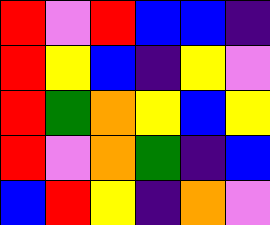[["red", "violet", "red", "blue", "blue", "indigo"], ["red", "yellow", "blue", "indigo", "yellow", "violet"], ["red", "green", "orange", "yellow", "blue", "yellow"], ["red", "violet", "orange", "green", "indigo", "blue"], ["blue", "red", "yellow", "indigo", "orange", "violet"]]